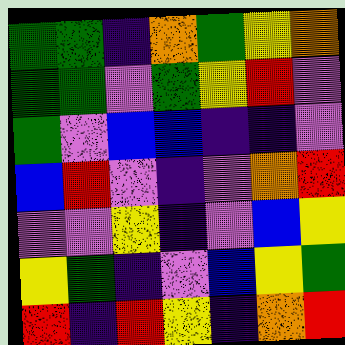[["green", "green", "indigo", "orange", "green", "yellow", "orange"], ["green", "green", "violet", "green", "yellow", "red", "violet"], ["green", "violet", "blue", "blue", "indigo", "indigo", "violet"], ["blue", "red", "violet", "indigo", "violet", "orange", "red"], ["violet", "violet", "yellow", "indigo", "violet", "blue", "yellow"], ["yellow", "green", "indigo", "violet", "blue", "yellow", "green"], ["red", "indigo", "red", "yellow", "indigo", "orange", "red"]]